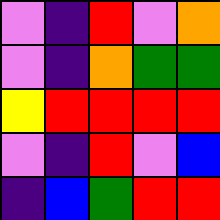[["violet", "indigo", "red", "violet", "orange"], ["violet", "indigo", "orange", "green", "green"], ["yellow", "red", "red", "red", "red"], ["violet", "indigo", "red", "violet", "blue"], ["indigo", "blue", "green", "red", "red"]]